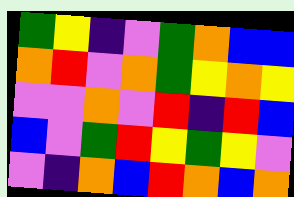[["green", "yellow", "indigo", "violet", "green", "orange", "blue", "blue"], ["orange", "red", "violet", "orange", "green", "yellow", "orange", "yellow"], ["violet", "violet", "orange", "violet", "red", "indigo", "red", "blue"], ["blue", "violet", "green", "red", "yellow", "green", "yellow", "violet"], ["violet", "indigo", "orange", "blue", "red", "orange", "blue", "orange"]]